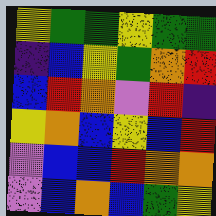[["yellow", "green", "green", "yellow", "green", "green"], ["indigo", "blue", "yellow", "green", "orange", "red"], ["blue", "red", "orange", "violet", "red", "indigo"], ["yellow", "orange", "blue", "yellow", "blue", "red"], ["violet", "blue", "blue", "red", "orange", "orange"], ["violet", "blue", "orange", "blue", "green", "yellow"]]